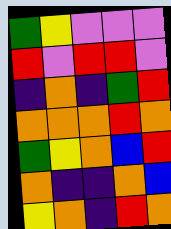[["green", "yellow", "violet", "violet", "violet"], ["red", "violet", "red", "red", "violet"], ["indigo", "orange", "indigo", "green", "red"], ["orange", "orange", "orange", "red", "orange"], ["green", "yellow", "orange", "blue", "red"], ["orange", "indigo", "indigo", "orange", "blue"], ["yellow", "orange", "indigo", "red", "orange"]]